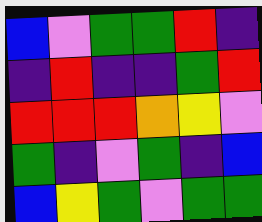[["blue", "violet", "green", "green", "red", "indigo"], ["indigo", "red", "indigo", "indigo", "green", "red"], ["red", "red", "red", "orange", "yellow", "violet"], ["green", "indigo", "violet", "green", "indigo", "blue"], ["blue", "yellow", "green", "violet", "green", "green"]]